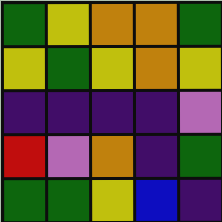[["green", "yellow", "orange", "orange", "green"], ["yellow", "green", "yellow", "orange", "yellow"], ["indigo", "indigo", "indigo", "indigo", "violet"], ["red", "violet", "orange", "indigo", "green"], ["green", "green", "yellow", "blue", "indigo"]]